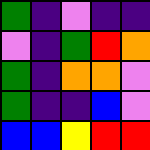[["green", "indigo", "violet", "indigo", "indigo"], ["violet", "indigo", "green", "red", "orange"], ["green", "indigo", "orange", "orange", "violet"], ["green", "indigo", "indigo", "blue", "violet"], ["blue", "blue", "yellow", "red", "red"]]